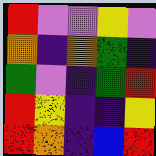[["red", "violet", "violet", "yellow", "violet"], ["orange", "indigo", "orange", "green", "indigo"], ["green", "violet", "indigo", "green", "red"], ["red", "yellow", "indigo", "indigo", "yellow"], ["red", "orange", "indigo", "blue", "red"]]